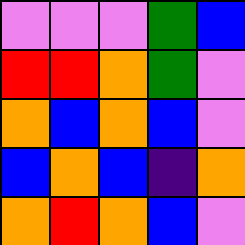[["violet", "violet", "violet", "green", "blue"], ["red", "red", "orange", "green", "violet"], ["orange", "blue", "orange", "blue", "violet"], ["blue", "orange", "blue", "indigo", "orange"], ["orange", "red", "orange", "blue", "violet"]]